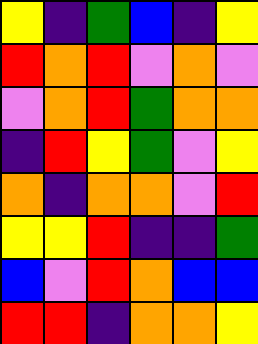[["yellow", "indigo", "green", "blue", "indigo", "yellow"], ["red", "orange", "red", "violet", "orange", "violet"], ["violet", "orange", "red", "green", "orange", "orange"], ["indigo", "red", "yellow", "green", "violet", "yellow"], ["orange", "indigo", "orange", "orange", "violet", "red"], ["yellow", "yellow", "red", "indigo", "indigo", "green"], ["blue", "violet", "red", "orange", "blue", "blue"], ["red", "red", "indigo", "orange", "orange", "yellow"]]